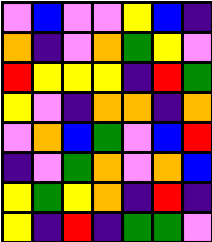[["violet", "blue", "violet", "violet", "yellow", "blue", "indigo"], ["orange", "indigo", "violet", "orange", "green", "yellow", "violet"], ["red", "yellow", "yellow", "yellow", "indigo", "red", "green"], ["yellow", "violet", "indigo", "orange", "orange", "indigo", "orange"], ["violet", "orange", "blue", "green", "violet", "blue", "red"], ["indigo", "violet", "green", "orange", "violet", "orange", "blue"], ["yellow", "green", "yellow", "orange", "indigo", "red", "indigo"], ["yellow", "indigo", "red", "indigo", "green", "green", "violet"]]